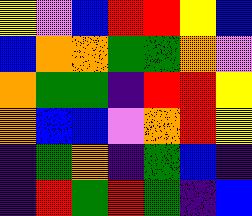[["yellow", "violet", "blue", "red", "red", "yellow", "blue"], ["blue", "orange", "orange", "green", "green", "orange", "violet"], ["orange", "green", "green", "indigo", "red", "red", "yellow"], ["orange", "blue", "blue", "violet", "orange", "red", "yellow"], ["indigo", "green", "orange", "indigo", "green", "blue", "indigo"], ["indigo", "red", "green", "red", "green", "indigo", "blue"]]